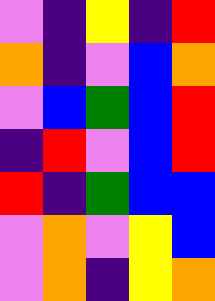[["violet", "indigo", "yellow", "indigo", "red"], ["orange", "indigo", "violet", "blue", "orange"], ["violet", "blue", "green", "blue", "red"], ["indigo", "red", "violet", "blue", "red"], ["red", "indigo", "green", "blue", "blue"], ["violet", "orange", "violet", "yellow", "blue"], ["violet", "orange", "indigo", "yellow", "orange"]]